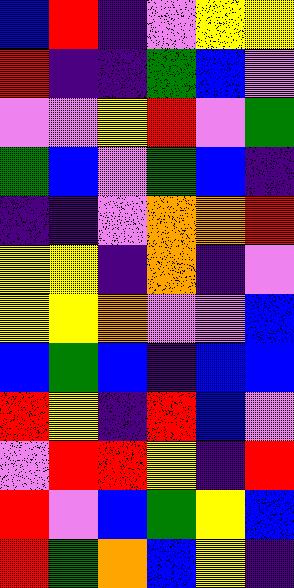[["blue", "red", "indigo", "violet", "yellow", "yellow"], ["red", "indigo", "indigo", "green", "blue", "violet"], ["violet", "violet", "yellow", "red", "violet", "green"], ["green", "blue", "violet", "green", "blue", "indigo"], ["indigo", "indigo", "violet", "orange", "orange", "red"], ["yellow", "yellow", "indigo", "orange", "indigo", "violet"], ["yellow", "yellow", "orange", "violet", "violet", "blue"], ["blue", "green", "blue", "indigo", "blue", "blue"], ["red", "yellow", "indigo", "red", "blue", "violet"], ["violet", "red", "red", "yellow", "indigo", "red"], ["red", "violet", "blue", "green", "yellow", "blue"], ["red", "green", "orange", "blue", "yellow", "indigo"]]